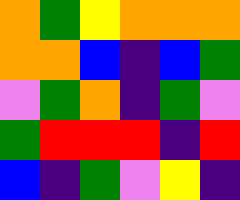[["orange", "green", "yellow", "orange", "orange", "orange"], ["orange", "orange", "blue", "indigo", "blue", "green"], ["violet", "green", "orange", "indigo", "green", "violet"], ["green", "red", "red", "red", "indigo", "red"], ["blue", "indigo", "green", "violet", "yellow", "indigo"]]